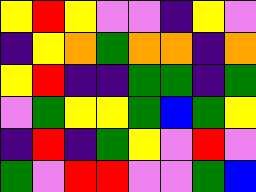[["yellow", "red", "yellow", "violet", "violet", "indigo", "yellow", "violet"], ["indigo", "yellow", "orange", "green", "orange", "orange", "indigo", "orange"], ["yellow", "red", "indigo", "indigo", "green", "green", "indigo", "green"], ["violet", "green", "yellow", "yellow", "green", "blue", "green", "yellow"], ["indigo", "red", "indigo", "green", "yellow", "violet", "red", "violet"], ["green", "violet", "red", "red", "violet", "violet", "green", "blue"]]